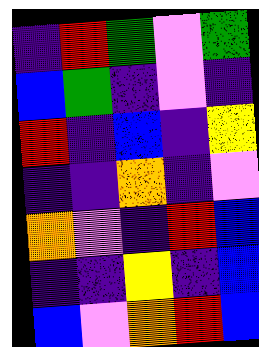[["indigo", "red", "green", "violet", "green"], ["blue", "green", "indigo", "violet", "indigo"], ["red", "indigo", "blue", "indigo", "yellow"], ["indigo", "indigo", "orange", "indigo", "violet"], ["orange", "violet", "indigo", "red", "blue"], ["indigo", "indigo", "yellow", "indigo", "blue"], ["blue", "violet", "orange", "red", "blue"]]